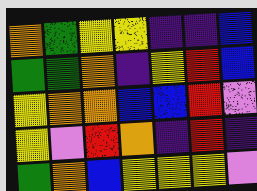[["orange", "green", "yellow", "yellow", "indigo", "indigo", "blue"], ["green", "green", "orange", "indigo", "yellow", "red", "blue"], ["yellow", "orange", "orange", "blue", "blue", "red", "violet"], ["yellow", "violet", "red", "orange", "indigo", "red", "indigo"], ["green", "orange", "blue", "yellow", "yellow", "yellow", "violet"]]